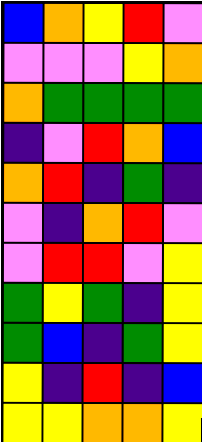[["blue", "orange", "yellow", "red", "violet"], ["violet", "violet", "violet", "yellow", "orange"], ["orange", "green", "green", "green", "green"], ["indigo", "violet", "red", "orange", "blue"], ["orange", "red", "indigo", "green", "indigo"], ["violet", "indigo", "orange", "red", "violet"], ["violet", "red", "red", "violet", "yellow"], ["green", "yellow", "green", "indigo", "yellow"], ["green", "blue", "indigo", "green", "yellow"], ["yellow", "indigo", "red", "indigo", "blue"], ["yellow", "yellow", "orange", "orange", "yellow"]]